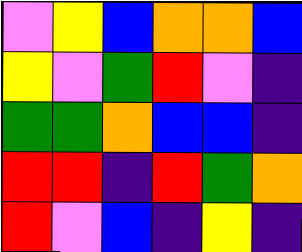[["violet", "yellow", "blue", "orange", "orange", "blue"], ["yellow", "violet", "green", "red", "violet", "indigo"], ["green", "green", "orange", "blue", "blue", "indigo"], ["red", "red", "indigo", "red", "green", "orange"], ["red", "violet", "blue", "indigo", "yellow", "indigo"]]